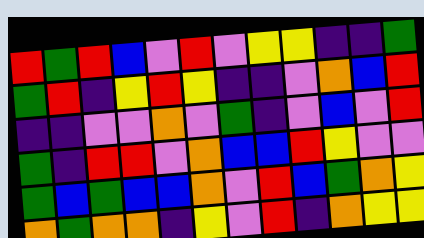[["red", "green", "red", "blue", "violet", "red", "violet", "yellow", "yellow", "indigo", "indigo", "green"], ["green", "red", "indigo", "yellow", "red", "yellow", "indigo", "indigo", "violet", "orange", "blue", "red"], ["indigo", "indigo", "violet", "violet", "orange", "violet", "green", "indigo", "violet", "blue", "violet", "red"], ["green", "indigo", "red", "red", "violet", "orange", "blue", "blue", "red", "yellow", "violet", "violet"], ["green", "blue", "green", "blue", "blue", "orange", "violet", "red", "blue", "green", "orange", "yellow"], ["orange", "green", "orange", "orange", "indigo", "yellow", "violet", "red", "indigo", "orange", "yellow", "yellow"]]